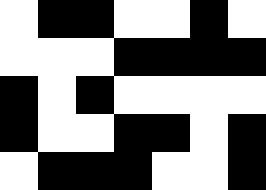[["white", "black", "black", "white", "white", "black", "white"], ["white", "white", "white", "black", "black", "black", "black"], ["black", "white", "black", "white", "white", "white", "white"], ["black", "white", "white", "black", "black", "white", "black"], ["white", "black", "black", "black", "white", "white", "black"]]